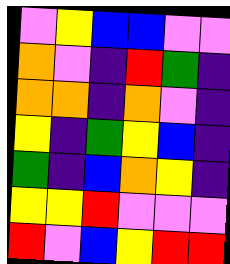[["violet", "yellow", "blue", "blue", "violet", "violet"], ["orange", "violet", "indigo", "red", "green", "indigo"], ["orange", "orange", "indigo", "orange", "violet", "indigo"], ["yellow", "indigo", "green", "yellow", "blue", "indigo"], ["green", "indigo", "blue", "orange", "yellow", "indigo"], ["yellow", "yellow", "red", "violet", "violet", "violet"], ["red", "violet", "blue", "yellow", "red", "red"]]